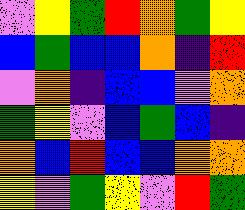[["violet", "yellow", "green", "red", "orange", "green", "yellow"], ["blue", "green", "blue", "blue", "orange", "indigo", "red"], ["violet", "orange", "indigo", "blue", "blue", "violet", "orange"], ["green", "yellow", "violet", "blue", "green", "blue", "indigo"], ["orange", "blue", "red", "blue", "blue", "orange", "orange"], ["yellow", "violet", "green", "yellow", "violet", "red", "green"]]